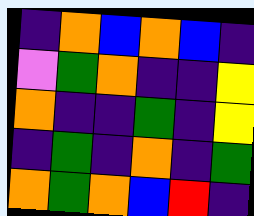[["indigo", "orange", "blue", "orange", "blue", "indigo"], ["violet", "green", "orange", "indigo", "indigo", "yellow"], ["orange", "indigo", "indigo", "green", "indigo", "yellow"], ["indigo", "green", "indigo", "orange", "indigo", "green"], ["orange", "green", "orange", "blue", "red", "indigo"]]